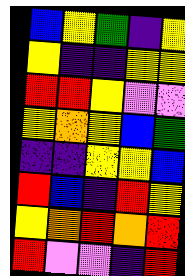[["blue", "yellow", "green", "indigo", "yellow"], ["yellow", "indigo", "indigo", "yellow", "yellow"], ["red", "red", "yellow", "violet", "violet"], ["yellow", "orange", "yellow", "blue", "green"], ["indigo", "indigo", "yellow", "yellow", "blue"], ["red", "blue", "indigo", "red", "yellow"], ["yellow", "orange", "red", "orange", "red"], ["red", "violet", "violet", "indigo", "red"]]